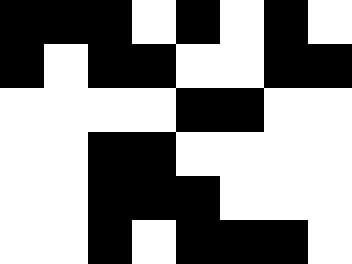[["black", "black", "black", "white", "black", "white", "black", "white"], ["black", "white", "black", "black", "white", "white", "black", "black"], ["white", "white", "white", "white", "black", "black", "white", "white"], ["white", "white", "black", "black", "white", "white", "white", "white"], ["white", "white", "black", "black", "black", "white", "white", "white"], ["white", "white", "black", "white", "black", "black", "black", "white"]]